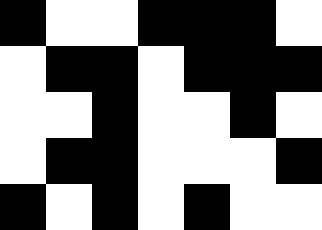[["black", "white", "white", "black", "black", "black", "white"], ["white", "black", "black", "white", "black", "black", "black"], ["white", "white", "black", "white", "white", "black", "white"], ["white", "black", "black", "white", "white", "white", "black"], ["black", "white", "black", "white", "black", "white", "white"]]